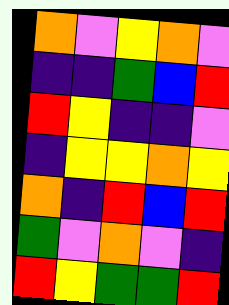[["orange", "violet", "yellow", "orange", "violet"], ["indigo", "indigo", "green", "blue", "red"], ["red", "yellow", "indigo", "indigo", "violet"], ["indigo", "yellow", "yellow", "orange", "yellow"], ["orange", "indigo", "red", "blue", "red"], ["green", "violet", "orange", "violet", "indigo"], ["red", "yellow", "green", "green", "red"]]